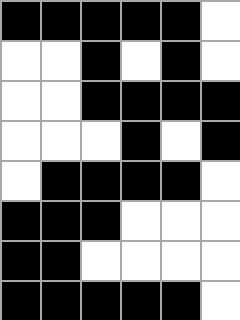[["black", "black", "black", "black", "black", "white"], ["white", "white", "black", "white", "black", "white"], ["white", "white", "black", "black", "black", "black"], ["white", "white", "white", "black", "white", "black"], ["white", "black", "black", "black", "black", "white"], ["black", "black", "black", "white", "white", "white"], ["black", "black", "white", "white", "white", "white"], ["black", "black", "black", "black", "black", "white"]]